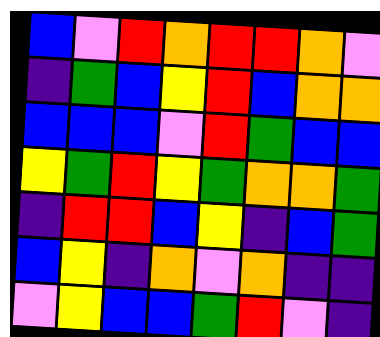[["blue", "violet", "red", "orange", "red", "red", "orange", "violet"], ["indigo", "green", "blue", "yellow", "red", "blue", "orange", "orange"], ["blue", "blue", "blue", "violet", "red", "green", "blue", "blue"], ["yellow", "green", "red", "yellow", "green", "orange", "orange", "green"], ["indigo", "red", "red", "blue", "yellow", "indigo", "blue", "green"], ["blue", "yellow", "indigo", "orange", "violet", "orange", "indigo", "indigo"], ["violet", "yellow", "blue", "blue", "green", "red", "violet", "indigo"]]